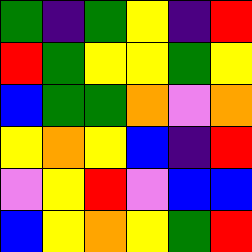[["green", "indigo", "green", "yellow", "indigo", "red"], ["red", "green", "yellow", "yellow", "green", "yellow"], ["blue", "green", "green", "orange", "violet", "orange"], ["yellow", "orange", "yellow", "blue", "indigo", "red"], ["violet", "yellow", "red", "violet", "blue", "blue"], ["blue", "yellow", "orange", "yellow", "green", "red"]]